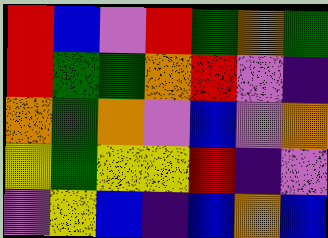[["red", "blue", "violet", "red", "green", "orange", "green"], ["red", "green", "green", "orange", "red", "violet", "indigo"], ["orange", "green", "orange", "violet", "blue", "violet", "orange"], ["yellow", "green", "yellow", "yellow", "red", "indigo", "violet"], ["violet", "yellow", "blue", "indigo", "blue", "orange", "blue"]]